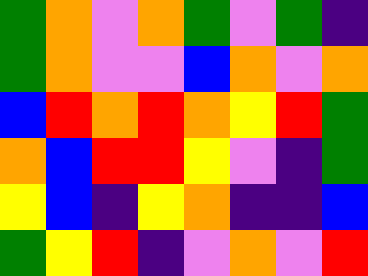[["green", "orange", "violet", "orange", "green", "violet", "green", "indigo"], ["green", "orange", "violet", "violet", "blue", "orange", "violet", "orange"], ["blue", "red", "orange", "red", "orange", "yellow", "red", "green"], ["orange", "blue", "red", "red", "yellow", "violet", "indigo", "green"], ["yellow", "blue", "indigo", "yellow", "orange", "indigo", "indigo", "blue"], ["green", "yellow", "red", "indigo", "violet", "orange", "violet", "red"]]